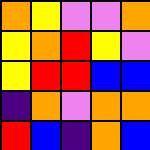[["orange", "yellow", "violet", "violet", "orange"], ["yellow", "orange", "red", "yellow", "violet"], ["yellow", "red", "red", "blue", "blue"], ["indigo", "orange", "violet", "orange", "orange"], ["red", "blue", "indigo", "orange", "blue"]]